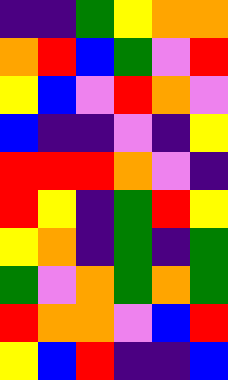[["indigo", "indigo", "green", "yellow", "orange", "orange"], ["orange", "red", "blue", "green", "violet", "red"], ["yellow", "blue", "violet", "red", "orange", "violet"], ["blue", "indigo", "indigo", "violet", "indigo", "yellow"], ["red", "red", "red", "orange", "violet", "indigo"], ["red", "yellow", "indigo", "green", "red", "yellow"], ["yellow", "orange", "indigo", "green", "indigo", "green"], ["green", "violet", "orange", "green", "orange", "green"], ["red", "orange", "orange", "violet", "blue", "red"], ["yellow", "blue", "red", "indigo", "indigo", "blue"]]